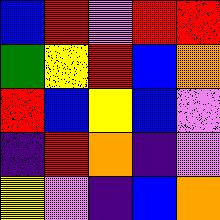[["blue", "red", "violet", "red", "red"], ["green", "yellow", "red", "blue", "orange"], ["red", "blue", "yellow", "blue", "violet"], ["indigo", "red", "orange", "indigo", "violet"], ["yellow", "violet", "indigo", "blue", "orange"]]